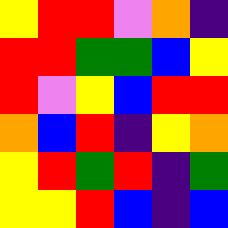[["yellow", "red", "red", "violet", "orange", "indigo"], ["red", "red", "green", "green", "blue", "yellow"], ["red", "violet", "yellow", "blue", "red", "red"], ["orange", "blue", "red", "indigo", "yellow", "orange"], ["yellow", "red", "green", "red", "indigo", "green"], ["yellow", "yellow", "red", "blue", "indigo", "blue"]]